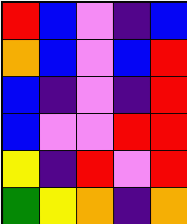[["red", "blue", "violet", "indigo", "blue"], ["orange", "blue", "violet", "blue", "red"], ["blue", "indigo", "violet", "indigo", "red"], ["blue", "violet", "violet", "red", "red"], ["yellow", "indigo", "red", "violet", "red"], ["green", "yellow", "orange", "indigo", "orange"]]